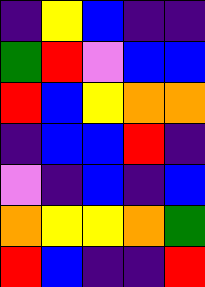[["indigo", "yellow", "blue", "indigo", "indigo"], ["green", "red", "violet", "blue", "blue"], ["red", "blue", "yellow", "orange", "orange"], ["indigo", "blue", "blue", "red", "indigo"], ["violet", "indigo", "blue", "indigo", "blue"], ["orange", "yellow", "yellow", "orange", "green"], ["red", "blue", "indigo", "indigo", "red"]]